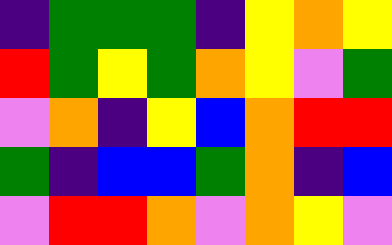[["indigo", "green", "green", "green", "indigo", "yellow", "orange", "yellow"], ["red", "green", "yellow", "green", "orange", "yellow", "violet", "green"], ["violet", "orange", "indigo", "yellow", "blue", "orange", "red", "red"], ["green", "indigo", "blue", "blue", "green", "orange", "indigo", "blue"], ["violet", "red", "red", "orange", "violet", "orange", "yellow", "violet"]]